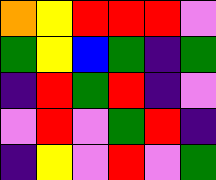[["orange", "yellow", "red", "red", "red", "violet"], ["green", "yellow", "blue", "green", "indigo", "green"], ["indigo", "red", "green", "red", "indigo", "violet"], ["violet", "red", "violet", "green", "red", "indigo"], ["indigo", "yellow", "violet", "red", "violet", "green"]]